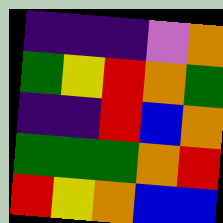[["indigo", "indigo", "indigo", "violet", "orange"], ["green", "yellow", "red", "orange", "green"], ["indigo", "indigo", "red", "blue", "orange"], ["green", "green", "green", "orange", "red"], ["red", "yellow", "orange", "blue", "blue"]]